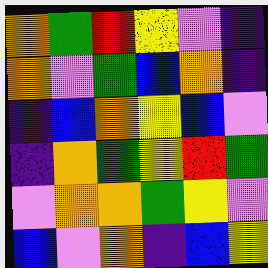[["orange", "green", "red", "yellow", "violet", "indigo"], ["orange", "violet", "green", "blue", "orange", "indigo"], ["indigo", "blue", "orange", "yellow", "blue", "violet"], ["indigo", "orange", "green", "yellow", "red", "green"], ["violet", "orange", "orange", "green", "yellow", "violet"], ["blue", "violet", "orange", "indigo", "blue", "yellow"]]